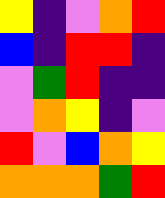[["yellow", "indigo", "violet", "orange", "red"], ["blue", "indigo", "red", "red", "indigo"], ["violet", "green", "red", "indigo", "indigo"], ["violet", "orange", "yellow", "indigo", "violet"], ["red", "violet", "blue", "orange", "yellow"], ["orange", "orange", "orange", "green", "red"]]